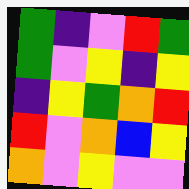[["green", "indigo", "violet", "red", "green"], ["green", "violet", "yellow", "indigo", "yellow"], ["indigo", "yellow", "green", "orange", "red"], ["red", "violet", "orange", "blue", "yellow"], ["orange", "violet", "yellow", "violet", "violet"]]